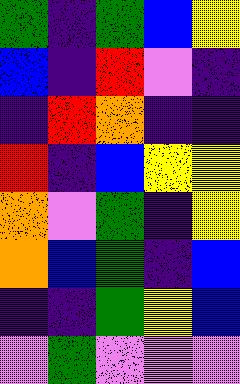[["green", "indigo", "green", "blue", "yellow"], ["blue", "indigo", "red", "violet", "indigo"], ["indigo", "red", "orange", "indigo", "indigo"], ["red", "indigo", "blue", "yellow", "yellow"], ["orange", "violet", "green", "indigo", "yellow"], ["orange", "blue", "green", "indigo", "blue"], ["indigo", "indigo", "green", "yellow", "blue"], ["violet", "green", "violet", "violet", "violet"]]